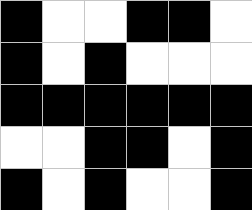[["black", "white", "white", "black", "black", "white"], ["black", "white", "black", "white", "white", "white"], ["black", "black", "black", "black", "black", "black"], ["white", "white", "black", "black", "white", "black"], ["black", "white", "black", "white", "white", "black"]]